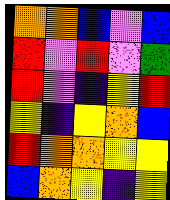[["orange", "orange", "blue", "violet", "blue"], ["red", "violet", "red", "violet", "green"], ["red", "violet", "indigo", "yellow", "red"], ["yellow", "indigo", "yellow", "orange", "blue"], ["red", "orange", "orange", "yellow", "yellow"], ["blue", "orange", "yellow", "indigo", "yellow"]]